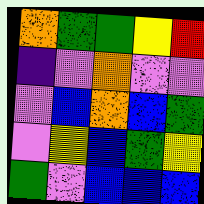[["orange", "green", "green", "yellow", "red"], ["indigo", "violet", "orange", "violet", "violet"], ["violet", "blue", "orange", "blue", "green"], ["violet", "yellow", "blue", "green", "yellow"], ["green", "violet", "blue", "blue", "blue"]]